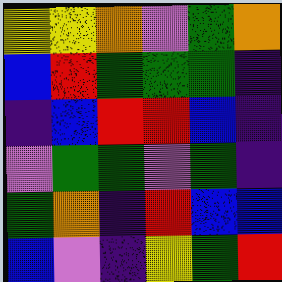[["yellow", "yellow", "orange", "violet", "green", "orange"], ["blue", "red", "green", "green", "green", "indigo"], ["indigo", "blue", "red", "red", "blue", "indigo"], ["violet", "green", "green", "violet", "green", "indigo"], ["green", "orange", "indigo", "red", "blue", "blue"], ["blue", "violet", "indigo", "yellow", "green", "red"]]